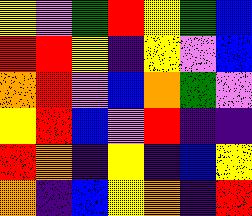[["yellow", "violet", "green", "red", "yellow", "green", "blue"], ["red", "red", "yellow", "indigo", "yellow", "violet", "blue"], ["orange", "red", "violet", "blue", "orange", "green", "violet"], ["yellow", "red", "blue", "violet", "red", "indigo", "indigo"], ["red", "orange", "indigo", "yellow", "indigo", "blue", "yellow"], ["orange", "indigo", "blue", "yellow", "orange", "indigo", "red"]]